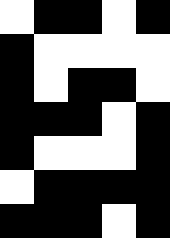[["white", "black", "black", "white", "black"], ["black", "white", "white", "white", "white"], ["black", "white", "black", "black", "white"], ["black", "black", "black", "white", "black"], ["black", "white", "white", "white", "black"], ["white", "black", "black", "black", "black"], ["black", "black", "black", "white", "black"]]